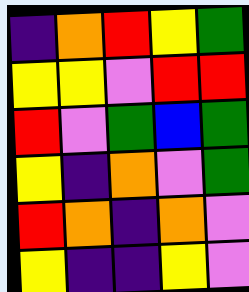[["indigo", "orange", "red", "yellow", "green"], ["yellow", "yellow", "violet", "red", "red"], ["red", "violet", "green", "blue", "green"], ["yellow", "indigo", "orange", "violet", "green"], ["red", "orange", "indigo", "orange", "violet"], ["yellow", "indigo", "indigo", "yellow", "violet"]]